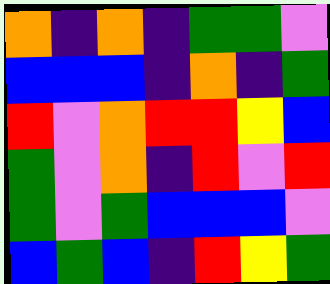[["orange", "indigo", "orange", "indigo", "green", "green", "violet"], ["blue", "blue", "blue", "indigo", "orange", "indigo", "green"], ["red", "violet", "orange", "red", "red", "yellow", "blue"], ["green", "violet", "orange", "indigo", "red", "violet", "red"], ["green", "violet", "green", "blue", "blue", "blue", "violet"], ["blue", "green", "blue", "indigo", "red", "yellow", "green"]]